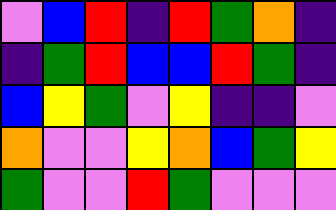[["violet", "blue", "red", "indigo", "red", "green", "orange", "indigo"], ["indigo", "green", "red", "blue", "blue", "red", "green", "indigo"], ["blue", "yellow", "green", "violet", "yellow", "indigo", "indigo", "violet"], ["orange", "violet", "violet", "yellow", "orange", "blue", "green", "yellow"], ["green", "violet", "violet", "red", "green", "violet", "violet", "violet"]]